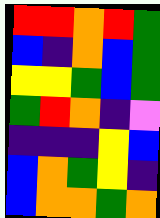[["red", "red", "orange", "red", "green"], ["blue", "indigo", "orange", "blue", "green"], ["yellow", "yellow", "green", "blue", "green"], ["green", "red", "orange", "indigo", "violet"], ["indigo", "indigo", "indigo", "yellow", "blue"], ["blue", "orange", "green", "yellow", "indigo"], ["blue", "orange", "orange", "green", "orange"]]